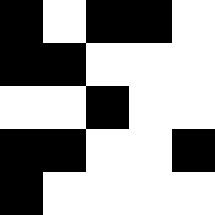[["black", "white", "black", "black", "white"], ["black", "black", "white", "white", "white"], ["white", "white", "black", "white", "white"], ["black", "black", "white", "white", "black"], ["black", "white", "white", "white", "white"]]